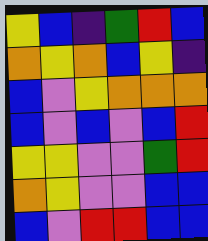[["yellow", "blue", "indigo", "green", "red", "blue"], ["orange", "yellow", "orange", "blue", "yellow", "indigo"], ["blue", "violet", "yellow", "orange", "orange", "orange"], ["blue", "violet", "blue", "violet", "blue", "red"], ["yellow", "yellow", "violet", "violet", "green", "red"], ["orange", "yellow", "violet", "violet", "blue", "blue"], ["blue", "violet", "red", "red", "blue", "blue"]]